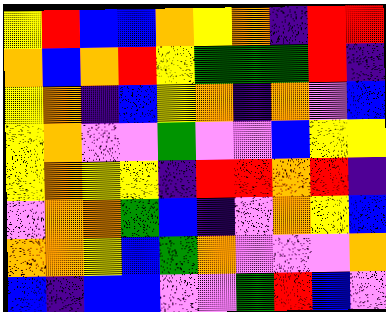[["yellow", "red", "blue", "blue", "orange", "yellow", "orange", "indigo", "red", "red"], ["orange", "blue", "orange", "red", "yellow", "green", "green", "green", "red", "indigo"], ["yellow", "orange", "indigo", "blue", "yellow", "orange", "indigo", "orange", "violet", "blue"], ["yellow", "orange", "violet", "violet", "green", "violet", "violet", "blue", "yellow", "yellow"], ["yellow", "orange", "yellow", "yellow", "indigo", "red", "red", "orange", "red", "indigo"], ["violet", "orange", "orange", "green", "blue", "indigo", "violet", "orange", "yellow", "blue"], ["orange", "orange", "yellow", "blue", "green", "orange", "violet", "violet", "violet", "orange"], ["blue", "indigo", "blue", "blue", "violet", "violet", "green", "red", "blue", "violet"]]